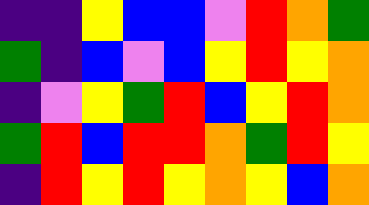[["indigo", "indigo", "yellow", "blue", "blue", "violet", "red", "orange", "green"], ["green", "indigo", "blue", "violet", "blue", "yellow", "red", "yellow", "orange"], ["indigo", "violet", "yellow", "green", "red", "blue", "yellow", "red", "orange"], ["green", "red", "blue", "red", "red", "orange", "green", "red", "yellow"], ["indigo", "red", "yellow", "red", "yellow", "orange", "yellow", "blue", "orange"]]